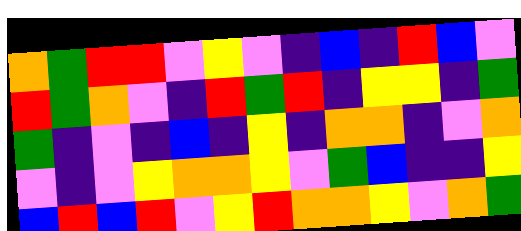[["orange", "green", "red", "red", "violet", "yellow", "violet", "indigo", "blue", "indigo", "red", "blue", "violet"], ["red", "green", "orange", "violet", "indigo", "red", "green", "red", "indigo", "yellow", "yellow", "indigo", "green"], ["green", "indigo", "violet", "indigo", "blue", "indigo", "yellow", "indigo", "orange", "orange", "indigo", "violet", "orange"], ["violet", "indigo", "violet", "yellow", "orange", "orange", "yellow", "violet", "green", "blue", "indigo", "indigo", "yellow"], ["blue", "red", "blue", "red", "violet", "yellow", "red", "orange", "orange", "yellow", "violet", "orange", "green"]]